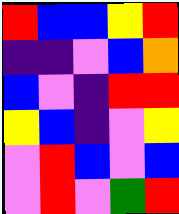[["red", "blue", "blue", "yellow", "red"], ["indigo", "indigo", "violet", "blue", "orange"], ["blue", "violet", "indigo", "red", "red"], ["yellow", "blue", "indigo", "violet", "yellow"], ["violet", "red", "blue", "violet", "blue"], ["violet", "red", "violet", "green", "red"]]